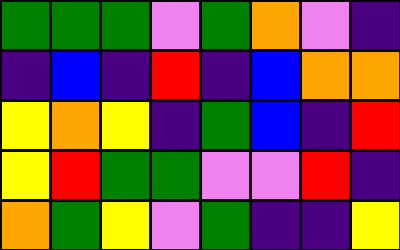[["green", "green", "green", "violet", "green", "orange", "violet", "indigo"], ["indigo", "blue", "indigo", "red", "indigo", "blue", "orange", "orange"], ["yellow", "orange", "yellow", "indigo", "green", "blue", "indigo", "red"], ["yellow", "red", "green", "green", "violet", "violet", "red", "indigo"], ["orange", "green", "yellow", "violet", "green", "indigo", "indigo", "yellow"]]